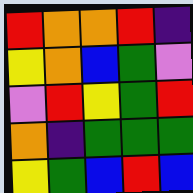[["red", "orange", "orange", "red", "indigo"], ["yellow", "orange", "blue", "green", "violet"], ["violet", "red", "yellow", "green", "red"], ["orange", "indigo", "green", "green", "green"], ["yellow", "green", "blue", "red", "blue"]]